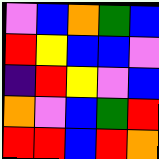[["violet", "blue", "orange", "green", "blue"], ["red", "yellow", "blue", "blue", "violet"], ["indigo", "red", "yellow", "violet", "blue"], ["orange", "violet", "blue", "green", "red"], ["red", "red", "blue", "red", "orange"]]